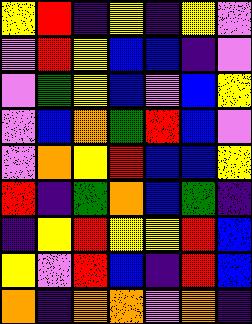[["yellow", "red", "indigo", "yellow", "indigo", "yellow", "violet"], ["violet", "red", "yellow", "blue", "blue", "indigo", "violet"], ["violet", "green", "yellow", "blue", "violet", "blue", "yellow"], ["violet", "blue", "orange", "green", "red", "blue", "violet"], ["violet", "orange", "yellow", "red", "blue", "blue", "yellow"], ["red", "indigo", "green", "orange", "blue", "green", "indigo"], ["indigo", "yellow", "red", "yellow", "yellow", "red", "blue"], ["yellow", "violet", "red", "blue", "indigo", "red", "blue"], ["orange", "indigo", "orange", "orange", "violet", "orange", "indigo"]]